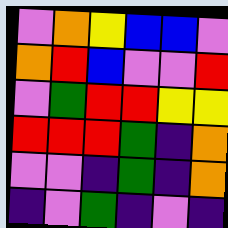[["violet", "orange", "yellow", "blue", "blue", "violet"], ["orange", "red", "blue", "violet", "violet", "red"], ["violet", "green", "red", "red", "yellow", "yellow"], ["red", "red", "red", "green", "indigo", "orange"], ["violet", "violet", "indigo", "green", "indigo", "orange"], ["indigo", "violet", "green", "indigo", "violet", "indigo"]]